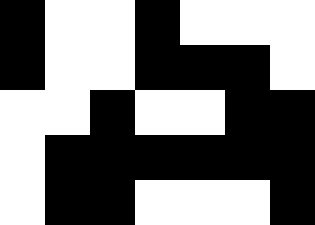[["black", "white", "white", "black", "white", "white", "white"], ["black", "white", "white", "black", "black", "black", "white"], ["white", "white", "black", "white", "white", "black", "black"], ["white", "black", "black", "black", "black", "black", "black"], ["white", "black", "black", "white", "white", "white", "black"]]